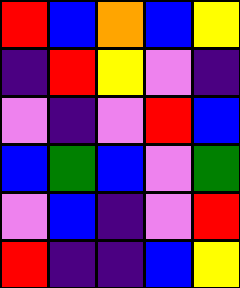[["red", "blue", "orange", "blue", "yellow"], ["indigo", "red", "yellow", "violet", "indigo"], ["violet", "indigo", "violet", "red", "blue"], ["blue", "green", "blue", "violet", "green"], ["violet", "blue", "indigo", "violet", "red"], ["red", "indigo", "indigo", "blue", "yellow"]]